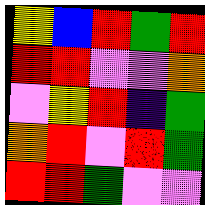[["yellow", "blue", "red", "green", "red"], ["red", "red", "violet", "violet", "orange"], ["violet", "yellow", "red", "indigo", "green"], ["orange", "red", "violet", "red", "green"], ["red", "red", "green", "violet", "violet"]]